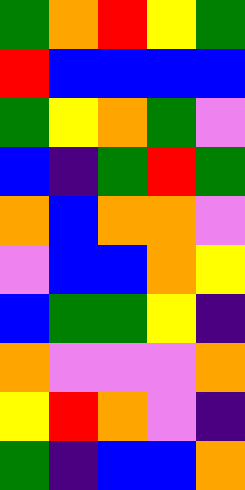[["green", "orange", "red", "yellow", "green"], ["red", "blue", "blue", "blue", "blue"], ["green", "yellow", "orange", "green", "violet"], ["blue", "indigo", "green", "red", "green"], ["orange", "blue", "orange", "orange", "violet"], ["violet", "blue", "blue", "orange", "yellow"], ["blue", "green", "green", "yellow", "indigo"], ["orange", "violet", "violet", "violet", "orange"], ["yellow", "red", "orange", "violet", "indigo"], ["green", "indigo", "blue", "blue", "orange"]]